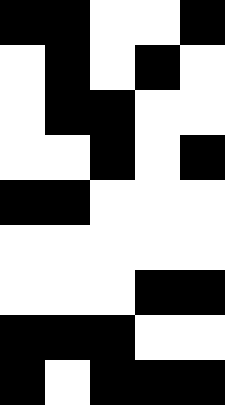[["black", "black", "white", "white", "black"], ["white", "black", "white", "black", "white"], ["white", "black", "black", "white", "white"], ["white", "white", "black", "white", "black"], ["black", "black", "white", "white", "white"], ["white", "white", "white", "white", "white"], ["white", "white", "white", "black", "black"], ["black", "black", "black", "white", "white"], ["black", "white", "black", "black", "black"]]